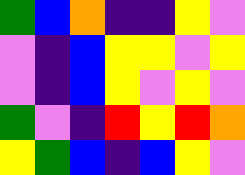[["green", "blue", "orange", "indigo", "indigo", "yellow", "violet"], ["violet", "indigo", "blue", "yellow", "yellow", "violet", "yellow"], ["violet", "indigo", "blue", "yellow", "violet", "yellow", "violet"], ["green", "violet", "indigo", "red", "yellow", "red", "orange"], ["yellow", "green", "blue", "indigo", "blue", "yellow", "violet"]]